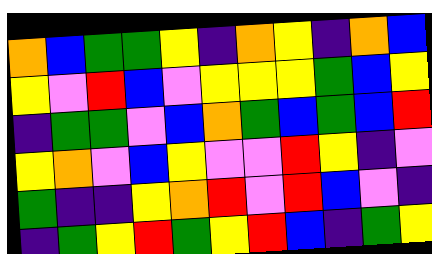[["orange", "blue", "green", "green", "yellow", "indigo", "orange", "yellow", "indigo", "orange", "blue"], ["yellow", "violet", "red", "blue", "violet", "yellow", "yellow", "yellow", "green", "blue", "yellow"], ["indigo", "green", "green", "violet", "blue", "orange", "green", "blue", "green", "blue", "red"], ["yellow", "orange", "violet", "blue", "yellow", "violet", "violet", "red", "yellow", "indigo", "violet"], ["green", "indigo", "indigo", "yellow", "orange", "red", "violet", "red", "blue", "violet", "indigo"], ["indigo", "green", "yellow", "red", "green", "yellow", "red", "blue", "indigo", "green", "yellow"]]